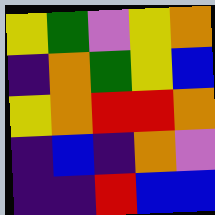[["yellow", "green", "violet", "yellow", "orange"], ["indigo", "orange", "green", "yellow", "blue"], ["yellow", "orange", "red", "red", "orange"], ["indigo", "blue", "indigo", "orange", "violet"], ["indigo", "indigo", "red", "blue", "blue"]]